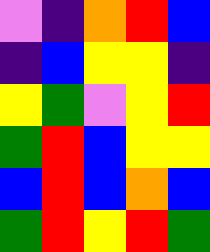[["violet", "indigo", "orange", "red", "blue"], ["indigo", "blue", "yellow", "yellow", "indigo"], ["yellow", "green", "violet", "yellow", "red"], ["green", "red", "blue", "yellow", "yellow"], ["blue", "red", "blue", "orange", "blue"], ["green", "red", "yellow", "red", "green"]]